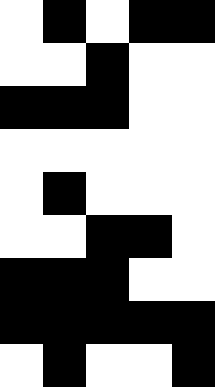[["white", "black", "white", "black", "black"], ["white", "white", "black", "white", "white"], ["black", "black", "black", "white", "white"], ["white", "white", "white", "white", "white"], ["white", "black", "white", "white", "white"], ["white", "white", "black", "black", "white"], ["black", "black", "black", "white", "white"], ["black", "black", "black", "black", "black"], ["white", "black", "white", "white", "black"]]